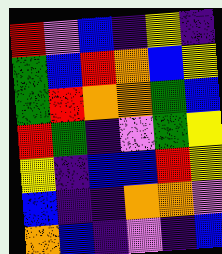[["red", "violet", "blue", "indigo", "yellow", "indigo"], ["green", "blue", "red", "orange", "blue", "yellow"], ["green", "red", "orange", "orange", "green", "blue"], ["red", "green", "indigo", "violet", "green", "yellow"], ["yellow", "indigo", "blue", "blue", "red", "yellow"], ["blue", "indigo", "indigo", "orange", "orange", "violet"], ["orange", "blue", "indigo", "violet", "indigo", "blue"]]